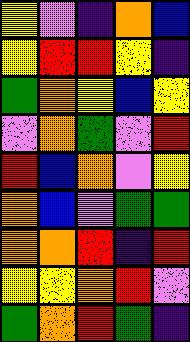[["yellow", "violet", "indigo", "orange", "blue"], ["yellow", "red", "red", "yellow", "indigo"], ["green", "orange", "yellow", "blue", "yellow"], ["violet", "orange", "green", "violet", "red"], ["red", "blue", "orange", "violet", "yellow"], ["orange", "blue", "violet", "green", "green"], ["orange", "orange", "red", "indigo", "red"], ["yellow", "yellow", "orange", "red", "violet"], ["green", "orange", "red", "green", "indigo"]]